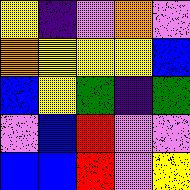[["yellow", "indigo", "violet", "orange", "violet"], ["orange", "yellow", "yellow", "yellow", "blue"], ["blue", "yellow", "green", "indigo", "green"], ["violet", "blue", "red", "violet", "violet"], ["blue", "blue", "red", "violet", "yellow"]]